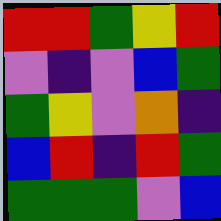[["red", "red", "green", "yellow", "red"], ["violet", "indigo", "violet", "blue", "green"], ["green", "yellow", "violet", "orange", "indigo"], ["blue", "red", "indigo", "red", "green"], ["green", "green", "green", "violet", "blue"]]